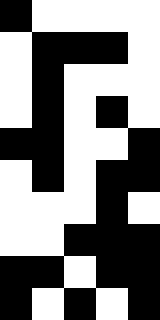[["black", "white", "white", "white", "white"], ["white", "black", "black", "black", "white"], ["white", "black", "white", "white", "white"], ["white", "black", "white", "black", "white"], ["black", "black", "white", "white", "black"], ["white", "black", "white", "black", "black"], ["white", "white", "white", "black", "white"], ["white", "white", "black", "black", "black"], ["black", "black", "white", "black", "black"], ["black", "white", "black", "white", "black"]]